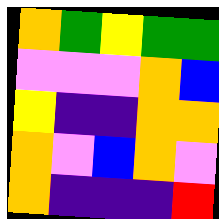[["orange", "green", "yellow", "green", "green"], ["violet", "violet", "violet", "orange", "blue"], ["yellow", "indigo", "indigo", "orange", "orange"], ["orange", "violet", "blue", "orange", "violet"], ["orange", "indigo", "indigo", "indigo", "red"]]